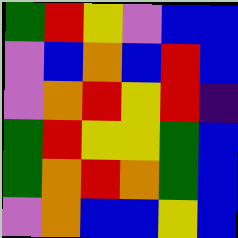[["green", "red", "yellow", "violet", "blue", "blue"], ["violet", "blue", "orange", "blue", "red", "blue"], ["violet", "orange", "red", "yellow", "red", "indigo"], ["green", "red", "yellow", "yellow", "green", "blue"], ["green", "orange", "red", "orange", "green", "blue"], ["violet", "orange", "blue", "blue", "yellow", "blue"]]